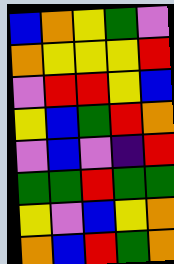[["blue", "orange", "yellow", "green", "violet"], ["orange", "yellow", "yellow", "yellow", "red"], ["violet", "red", "red", "yellow", "blue"], ["yellow", "blue", "green", "red", "orange"], ["violet", "blue", "violet", "indigo", "red"], ["green", "green", "red", "green", "green"], ["yellow", "violet", "blue", "yellow", "orange"], ["orange", "blue", "red", "green", "orange"]]